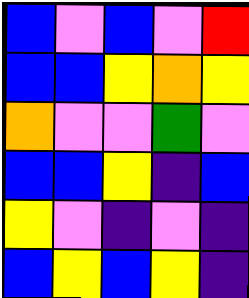[["blue", "violet", "blue", "violet", "red"], ["blue", "blue", "yellow", "orange", "yellow"], ["orange", "violet", "violet", "green", "violet"], ["blue", "blue", "yellow", "indigo", "blue"], ["yellow", "violet", "indigo", "violet", "indigo"], ["blue", "yellow", "blue", "yellow", "indigo"]]